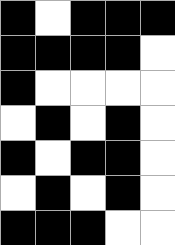[["black", "white", "black", "black", "black"], ["black", "black", "black", "black", "white"], ["black", "white", "white", "white", "white"], ["white", "black", "white", "black", "white"], ["black", "white", "black", "black", "white"], ["white", "black", "white", "black", "white"], ["black", "black", "black", "white", "white"]]